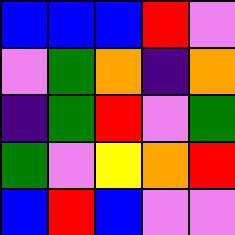[["blue", "blue", "blue", "red", "violet"], ["violet", "green", "orange", "indigo", "orange"], ["indigo", "green", "red", "violet", "green"], ["green", "violet", "yellow", "orange", "red"], ["blue", "red", "blue", "violet", "violet"]]